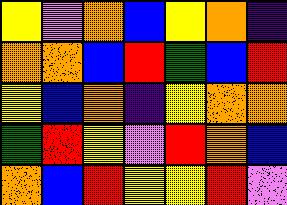[["yellow", "violet", "orange", "blue", "yellow", "orange", "indigo"], ["orange", "orange", "blue", "red", "green", "blue", "red"], ["yellow", "blue", "orange", "indigo", "yellow", "orange", "orange"], ["green", "red", "yellow", "violet", "red", "orange", "blue"], ["orange", "blue", "red", "yellow", "yellow", "red", "violet"]]